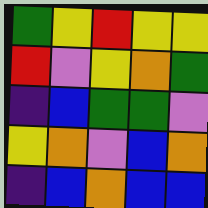[["green", "yellow", "red", "yellow", "yellow"], ["red", "violet", "yellow", "orange", "green"], ["indigo", "blue", "green", "green", "violet"], ["yellow", "orange", "violet", "blue", "orange"], ["indigo", "blue", "orange", "blue", "blue"]]